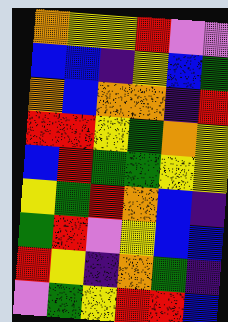[["orange", "yellow", "yellow", "red", "violet", "violet"], ["blue", "blue", "indigo", "yellow", "blue", "green"], ["orange", "blue", "orange", "orange", "indigo", "red"], ["red", "red", "yellow", "green", "orange", "yellow"], ["blue", "red", "green", "green", "yellow", "yellow"], ["yellow", "green", "red", "orange", "blue", "indigo"], ["green", "red", "violet", "yellow", "blue", "blue"], ["red", "yellow", "indigo", "orange", "green", "indigo"], ["violet", "green", "yellow", "red", "red", "blue"]]